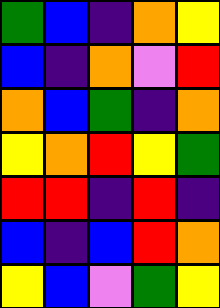[["green", "blue", "indigo", "orange", "yellow"], ["blue", "indigo", "orange", "violet", "red"], ["orange", "blue", "green", "indigo", "orange"], ["yellow", "orange", "red", "yellow", "green"], ["red", "red", "indigo", "red", "indigo"], ["blue", "indigo", "blue", "red", "orange"], ["yellow", "blue", "violet", "green", "yellow"]]